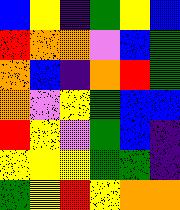[["blue", "yellow", "indigo", "green", "yellow", "blue"], ["red", "orange", "orange", "violet", "blue", "green"], ["orange", "blue", "indigo", "orange", "red", "green"], ["orange", "violet", "yellow", "green", "blue", "blue"], ["red", "yellow", "violet", "green", "blue", "indigo"], ["yellow", "yellow", "yellow", "green", "green", "indigo"], ["green", "yellow", "red", "yellow", "orange", "orange"]]